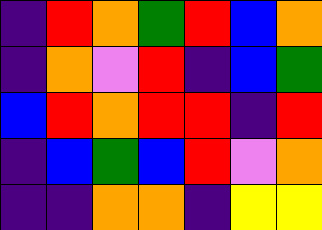[["indigo", "red", "orange", "green", "red", "blue", "orange"], ["indigo", "orange", "violet", "red", "indigo", "blue", "green"], ["blue", "red", "orange", "red", "red", "indigo", "red"], ["indigo", "blue", "green", "blue", "red", "violet", "orange"], ["indigo", "indigo", "orange", "orange", "indigo", "yellow", "yellow"]]